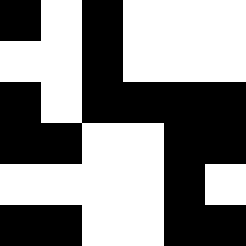[["black", "white", "black", "white", "white", "white"], ["white", "white", "black", "white", "white", "white"], ["black", "white", "black", "black", "black", "black"], ["black", "black", "white", "white", "black", "black"], ["white", "white", "white", "white", "black", "white"], ["black", "black", "white", "white", "black", "black"]]